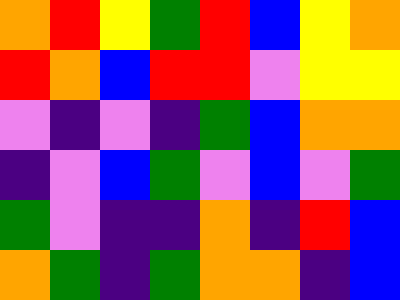[["orange", "red", "yellow", "green", "red", "blue", "yellow", "orange"], ["red", "orange", "blue", "red", "red", "violet", "yellow", "yellow"], ["violet", "indigo", "violet", "indigo", "green", "blue", "orange", "orange"], ["indigo", "violet", "blue", "green", "violet", "blue", "violet", "green"], ["green", "violet", "indigo", "indigo", "orange", "indigo", "red", "blue"], ["orange", "green", "indigo", "green", "orange", "orange", "indigo", "blue"]]